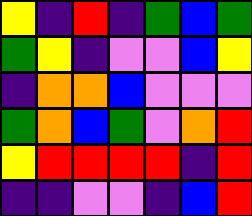[["yellow", "indigo", "red", "indigo", "green", "blue", "green"], ["green", "yellow", "indigo", "violet", "violet", "blue", "yellow"], ["indigo", "orange", "orange", "blue", "violet", "violet", "violet"], ["green", "orange", "blue", "green", "violet", "orange", "red"], ["yellow", "red", "red", "red", "red", "indigo", "red"], ["indigo", "indigo", "violet", "violet", "indigo", "blue", "red"]]